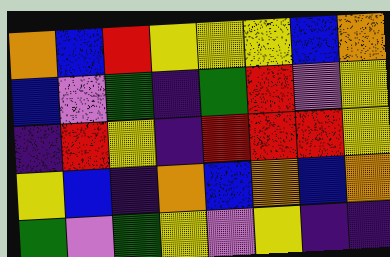[["orange", "blue", "red", "yellow", "yellow", "yellow", "blue", "orange"], ["blue", "violet", "green", "indigo", "green", "red", "violet", "yellow"], ["indigo", "red", "yellow", "indigo", "red", "red", "red", "yellow"], ["yellow", "blue", "indigo", "orange", "blue", "orange", "blue", "orange"], ["green", "violet", "green", "yellow", "violet", "yellow", "indigo", "indigo"]]